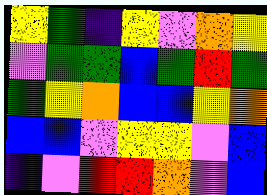[["yellow", "green", "indigo", "yellow", "violet", "orange", "yellow"], ["violet", "green", "green", "blue", "green", "red", "green"], ["green", "yellow", "orange", "blue", "blue", "yellow", "orange"], ["blue", "blue", "violet", "yellow", "yellow", "violet", "blue"], ["indigo", "violet", "red", "red", "orange", "violet", "blue"]]